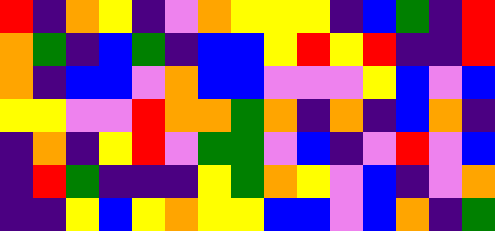[["red", "indigo", "orange", "yellow", "indigo", "violet", "orange", "yellow", "yellow", "yellow", "indigo", "blue", "green", "indigo", "red"], ["orange", "green", "indigo", "blue", "green", "indigo", "blue", "blue", "yellow", "red", "yellow", "red", "indigo", "indigo", "red"], ["orange", "indigo", "blue", "blue", "violet", "orange", "blue", "blue", "violet", "violet", "violet", "yellow", "blue", "violet", "blue"], ["yellow", "yellow", "violet", "violet", "red", "orange", "orange", "green", "orange", "indigo", "orange", "indigo", "blue", "orange", "indigo"], ["indigo", "orange", "indigo", "yellow", "red", "violet", "green", "green", "violet", "blue", "indigo", "violet", "red", "violet", "blue"], ["indigo", "red", "green", "indigo", "indigo", "indigo", "yellow", "green", "orange", "yellow", "violet", "blue", "indigo", "violet", "orange"], ["indigo", "indigo", "yellow", "blue", "yellow", "orange", "yellow", "yellow", "blue", "blue", "violet", "blue", "orange", "indigo", "green"]]